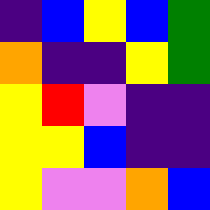[["indigo", "blue", "yellow", "blue", "green"], ["orange", "indigo", "indigo", "yellow", "green"], ["yellow", "red", "violet", "indigo", "indigo"], ["yellow", "yellow", "blue", "indigo", "indigo"], ["yellow", "violet", "violet", "orange", "blue"]]